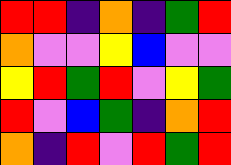[["red", "red", "indigo", "orange", "indigo", "green", "red"], ["orange", "violet", "violet", "yellow", "blue", "violet", "violet"], ["yellow", "red", "green", "red", "violet", "yellow", "green"], ["red", "violet", "blue", "green", "indigo", "orange", "red"], ["orange", "indigo", "red", "violet", "red", "green", "red"]]